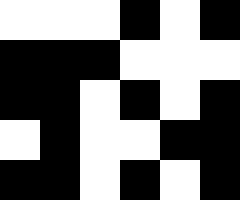[["white", "white", "white", "black", "white", "black"], ["black", "black", "black", "white", "white", "white"], ["black", "black", "white", "black", "white", "black"], ["white", "black", "white", "white", "black", "black"], ["black", "black", "white", "black", "white", "black"]]